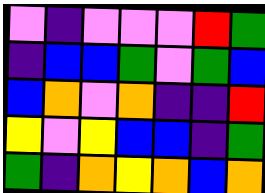[["violet", "indigo", "violet", "violet", "violet", "red", "green"], ["indigo", "blue", "blue", "green", "violet", "green", "blue"], ["blue", "orange", "violet", "orange", "indigo", "indigo", "red"], ["yellow", "violet", "yellow", "blue", "blue", "indigo", "green"], ["green", "indigo", "orange", "yellow", "orange", "blue", "orange"]]